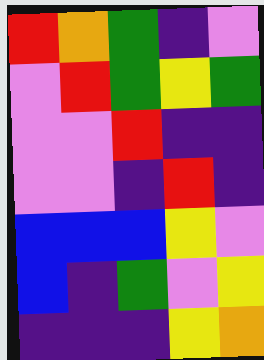[["red", "orange", "green", "indigo", "violet"], ["violet", "red", "green", "yellow", "green"], ["violet", "violet", "red", "indigo", "indigo"], ["violet", "violet", "indigo", "red", "indigo"], ["blue", "blue", "blue", "yellow", "violet"], ["blue", "indigo", "green", "violet", "yellow"], ["indigo", "indigo", "indigo", "yellow", "orange"]]